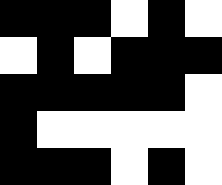[["black", "black", "black", "white", "black", "white"], ["white", "black", "white", "black", "black", "black"], ["black", "black", "black", "black", "black", "white"], ["black", "white", "white", "white", "white", "white"], ["black", "black", "black", "white", "black", "white"]]